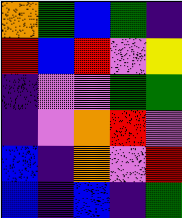[["orange", "green", "blue", "green", "indigo"], ["red", "blue", "red", "violet", "yellow"], ["indigo", "violet", "violet", "green", "green"], ["indigo", "violet", "orange", "red", "violet"], ["blue", "indigo", "orange", "violet", "red"], ["blue", "indigo", "blue", "indigo", "green"]]